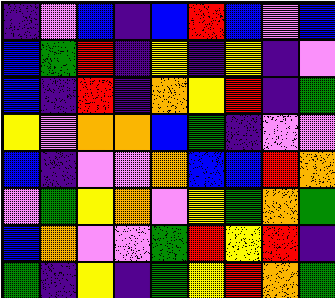[["indigo", "violet", "blue", "indigo", "blue", "red", "blue", "violet", "blue"], ["blue", "green", "red", "indigo", "yellow", "indigo", "yellow", "indigo", "violet"], ["blue", "indigo", "red", "indigo", "orange", "yellow", "red", "indigo", "green"], ["yellow", "violet", "orange", "orange", "blue", "green", "indigo", "violet", "violet"], ["blue", "indigo", "violet", "violet", "orange", "blue", "blue", "red", "orange"], ["violet", "green", "yellow", "orange", "violet", "yellow", "green", "orange", "green"], ["blue", "orange", "violet", "violet", "green", "red", "yellow", "red", "indigo"], ["green", "indigo", "yellow", "indigo", "green", "yellow", "red", "orange", "green"]]